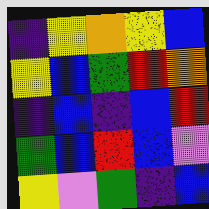[["indigo", "yellow", "orange", "yellow", "blue"], ["yellow", "blue", "green", "red", "orange"], ["indigo", "blue", "indigo", "blue", "red"], ["green", "blue", "red", "blue", "violet"], ["yellow", "violet", "green", "indigo", "blue"]]